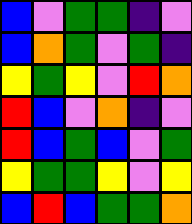[["blue", "violet", "green", "green", "indigo", "violet"], ["blue", "orange", "green", "violet", "green", "indigo"], ["yellow", "green", "yellow", "violet", "red", "orange"], ["red", "blue", "violet", "orange", "indigo", "violet"], ["red", "blue", "green", "blue", "violet", "green"], ["yellow", "green", "green", "yellow", "violet", "yellow"], ["blue", "red", "blue", "green", "green", "orange"]]